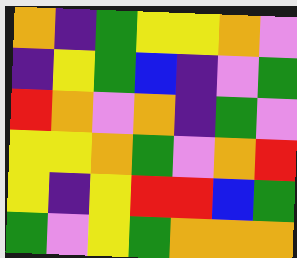[["orange", "indigo", "green", "yellow", "yellow", "orange", "violet"], ["indigo", "yellow", "green", "blue", "indigo", "violet", "green"], ["red", "orange", "violet", "orange", "indigo", "green", "violet"], ["yellow", "yellow", "orange", "green", "violet", "orange", "red"], ["yellow", "indigo", "yellow", "red", "red", "blue", "green"], ["green", "violet", "yellow", "green", "orange", "orange", "orange"]]